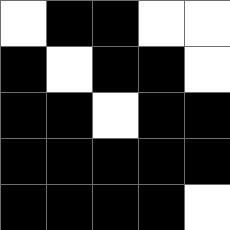[["white", "black", "black", "white", "white"], ["black", "white", "black", "black", "white"], ["black", "black", "white", "black", "black"], ["black", "black", "black", "black", "black"], ["black", "black", "black", "black", "white"]]